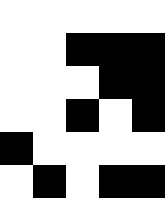[["white", "white", "white", "white", "white"], ["white", "white", "black", "black", "black"], ["white", "white", "white", "black", "black"], ["white", "white", "black", "white", "black"], ["black", "white", "white", "white", "white"], ["white", "black", "white", "black", "black"]]